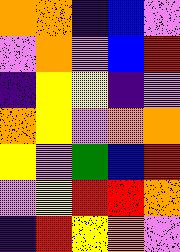[["orange", "orange", "indigo", "blue", "violet"], ["violet", "orange", "violet", "blue", "red"], ["indigo", "yellow", "yellow", "indigo", "violet"], ["orange", "yellow", "violet", "orange", "orange"], ["yellow", "violet", "green", "blue", "red"], ["violet", "yellow", "red", "red", "orange"], ["indigo", "red", "yellow", "orange", "violet"]]